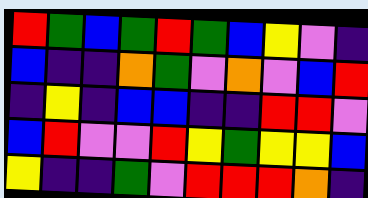[["red", "green", "blue", "green", "red", "green", "blue", "yellow", "violet", "indigo"], ["blue", "indigo", "indigo", "orange", "green", "violet", "orange", "violet", "blue", "red"], ["indigo", "yellow", "indigo", "blue", "blue", "indigo", "indigo", "red", "red", "violet"], ["blue", "red", "violet", "violet", "red", "yellow", "green", "yellow", "yellow", "blue"], ["yellow", "indigo", "indigo", "green", "violet", "red", "red", "red", "orange", "indigo"]]